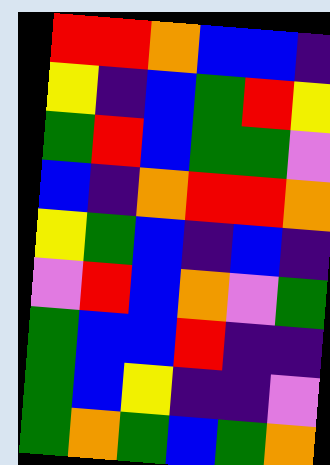[["red", "red", "orange", "blue", "blue", "indigo"], ["yellow", "indigo", "blue", "green", "red", "yellow"], ["green", "red", "blue", "green", "green", "violet"], ["blue", "indigo", "orange", "red", "red", "orange"], ["yellow", "green", "blue", "indigo", "blue", "indigo"], ["violet", "red", "blue", "orange", "violet", "green"], ["green", "blue", "blue", "red", "indigo", "indigo"], ["green", "blue", "yellow", "indigo", "indigo", "violet"], ["green", "orange", "green", "blue", "green", "orange"]]